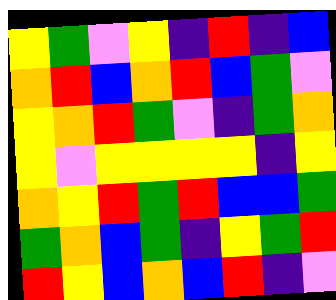[["yellow", "green", "violet", "yellow", "indigo", "red", "indigo", "blue"], ["orange", "red", "blue", "orange", "red", "blue", "green", "violet"], ["yellow", "orange", "red", "green", "violet", "indigo", "green", "orange"], ["yellow", "violet", "yellow", "yellow", "yellow", "yellow", "indigo", "yellow"], ["orange", "yellow", "red", "green", "red", "blue", "blue", "green"], ["green", "orange", "blue", "green", "indigo", "yellow", "green", "red"], ["red", "yellow", "blue", "orange", "blue", "red", "indigo", "violet"]]